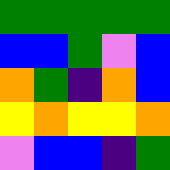[["green", "green", "green", "green", "green"], ["blue", "blue", "green", "violet", "blue"], ["orange", "green", "indigo", "orange", "blue"], ["yellow", "orange", "yellow", "yellow", "orange"], ["violet", "blue", "blue", "indigo", "green"]]